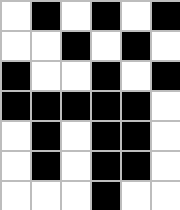[["white", "black", "white", "black", "white", "black"], ["white", "white", "black", "white", "black", "white"], ["black", "white", "white", "black", "white", "black"], ["black", "black", "black", "black", "black", "white"], ["white", "black", "white", "black", "black", "white"], ["white", "black", "white", "black", "black", "white"], ["white", "white", "white", "black", "white", "white"]]